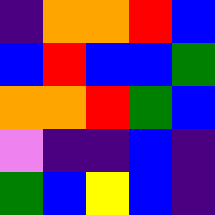[["indigo", "orange", "orange", "red", "blue"], ["blue", "red", "blue", "blue", "green"], ["orange", "orange", "red", "green", "blue"], ["violet", "indigo", "indigo", "blue", "indigo"], ["green", "blue", "yellow", "blue", "indigo"]]